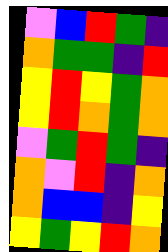[["violet", "blue", "red", "green", "indigo"], ["orange", "green", "green", "indigo", "red"], ["yellow", "red", "yellow", "green", "orange"], ["yellow", "red", "orange", "green", "orange"], ["violet", "green", "red", "green", "indigo"], ["orange", "violet", "red", "indigo", "orange"], ["orange", "blue", "blue", "indigo", "yellow"], ["yellow", "green", "yellow", "red", "orange"]]